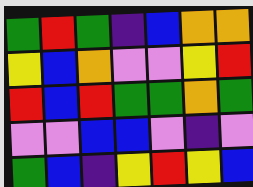[["green", "red", "green", "indigo", "blue", "orange", "orange"], ["yellow", "blue", "orange", "violet", "violet", "yellow", "red"], ["red", "blue", "red", "green", "green", "orange", "green"], ["violet", "violet", "blue", "blue", "violet", "indigo", "violet"], ["green", "blue", "indigo", "yellow", "red", "yellow", "blue"]]